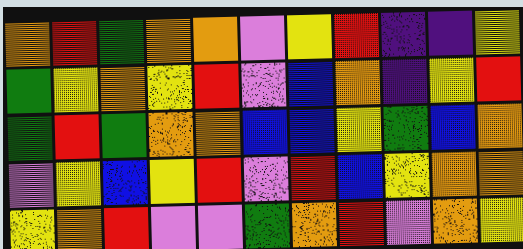[["orange", "red", "green", "orange", "orange", "violet", "yellow", "red", "indigo", "indigo", "yellow"], ["green", "yellow", "orange", "yellow", "red", "violet", "blue", "orange", "indigo", "yellow", "red"], ["green", "red", "green", "orange", "orange", "blue", "blue", "yellow", "green", "blue", "orange"], ["violet", "yellow", "blue", "yellow", "red", "violet", "red", "blue", "yellow", "orange", "orange"], ["yellow", "orange", "red", "violet", "violet", "green", "orange", "red", "violet", "orange", "yellow"]]